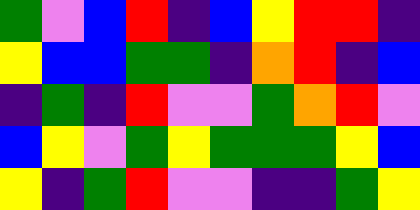[["green", "violet", "blue", "red", "indigo", "blue", "yellow", "red", "red", "indigo"], ["yellow", "blue", "blue", "green", "green", "indigo", "orange", "red", "indigo", "blue"], ["indigo", "green", "indigo", "red", "violet", "violet", "green", "orange", "red", "violet"], ["blue", "yellow", "violet", "green", "yellow", "green", "green", "green", "yellow", "blue"], ["yellow", "indigo", "green", "red", "violet", "violet", "indigo", "indigo", "green", "yellow"]]